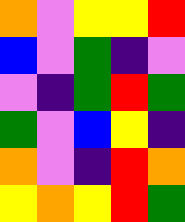[["orange", "violet", "yellow", "yellow", "red"], ["blue", "violet", "green", "indigo", "violet"], ["violet", "indigo", "green", "red", "green"], ["green", "violet", "blue", "yellow", "indigo"], ["orange", "violet", "indigo", "red", "orange"], ["yellow", "orange", "yellow", "red", "green"]]